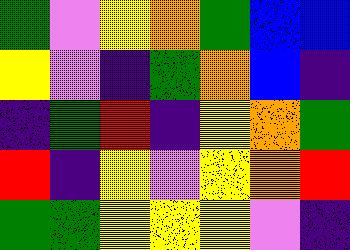[["green", "violet", "yellow", "orange", "green", "blue", "blue"], ["yellow", "violet", "indigo", "green", "orange", "blue", "indigo"], ["indigo", "green", "red", "indigo", "yellow", "orange", "green"], ["red", "indigo", "yellow", "violet", "yellow", "orange", "red"], ["green", "green", "yellow", "yellow", "yellow", "violet", "indigo"]]